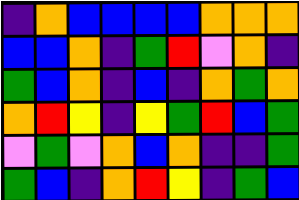[["indigo", "orange", "blue", "blue", "blue", "blue", "orange", "orange", "orange"], ["blue", "blue", "orange", "indigo", "green", "red", "violet", "orange", "indigo"], ["green", "blue", "orange", "indigo", "blue", "indigo", "orange", "green", "orange"], ["orange", "red", "yellow", "indigo", "yellow", "green", "red", "blue", "green"], ["violet", "green", "violet", "orange", "blue", "orange", "indigo", "indigo", "green"], ["green", "blue", "indigo", "orange", "red", "yellow", "indigo", "green", "blue"]]